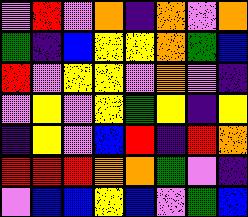[["violet", "red", "violet", "orange", "indigo", "orange", "violet", "orange"], ["green", "indigo", "blue", "yellow", "yellow", "orange", "green", "blue"], ["red", "violet", "yellow", "yellow", "violet", "orange", "violet", "indigo"], ["violet", "yellow", "violet", "yellow", "green", "yellow", "indigo", "yellow"], ["indigo", "yellow", "violet", "blue", "red", "indigo", "red", "orange"], ["red", "red", "red", "orange", "orange", "green", "violet", "indigo"], ["violet", "blue", "blue", "yellow", "blue", "violet", "green", "blue"]]